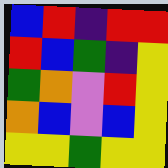[["blue", "red", "indigo", "red", "red"], ["red", "blue", "green", "indigo", "yellow"], ["green", "orange", "violet", "red", "yellow"], ["orange", "blue", "violet", "blue", "yellow"], ["yellow", "yellow", "green", "yellow", "yellow"]]